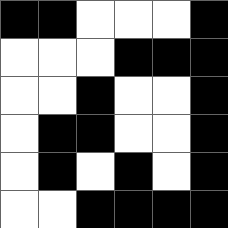[["black", "black", "white", "white", "white", "black"], ["white", "white", "white", "black", "black", "black"], ["white", "white", "black", "white", "white", "black"], ["white", "black", "black", "white", "white", "black"], ["white", "black", "white", "black", "white", "black"], ["white", "white", "black", "black", "black", "black"]]